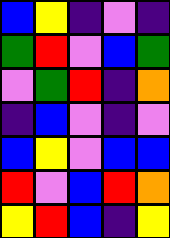[["blue", "yellow", "indigo", "violet", "indigo"], ["green", "red", "violet", "blue", "green"], ["violet", "green", "red", "indigo", "orange"], ["indigo", "blue", "violet", "indigo", "violet"], ["blue", "yellow", "violet", "blue", "blue"], ["red", "violet", "blue", "red", "orange"], ["yellow", "red", "blue", "indigo", "yellow"]]